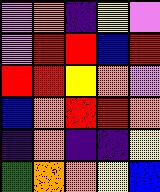[["violet", "orange", "indigo", "yellow", "violet"], ["violet", "red", "red", "blue", "red"], ["red", "red", "yellow", "orange", "violet"], ["blue", "orange", "red", "red", "orange"], ["indigo", "orange", "indigo", "indigo", "yellow"], ["green", "orange", "orange", "yellow", "blue"]]